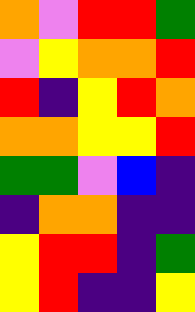[["orange", "violet", "red", "red", "green"], ["violet", "yellow", "orange", "orange", "red"], ["red", "indigo", "yellow", "red", "orange"], ["orange", "orange", "yellow", "yellow", "red"], ["green", "green", "violet", "blue", "indigo"], ["indigo", "orange", "orange", "indigo", "indigo"], ["yellow", "red", "red", "indigo", "green"], ["yellow", "red", "indigo", "indigo", "yellow"]]